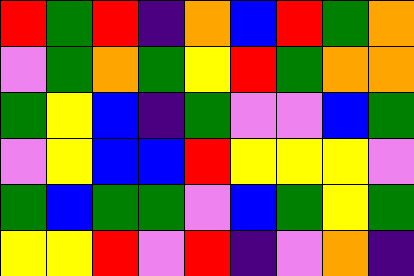[["red", "green", "red", "indigo", "orange", "blue", "red", "green", "orange"], ["violet", "green", "orange", "green", "yellow", "red", "green", "orange", "orange"], ["green", "yellow", "blue", "indigo", "green", "violet", "violet", "blue", "green"], ["violet", "yellow", "blue", "blue", "red", "yellow", "yellow", "yellow", "violet"], ["green", "blue", "green", "green", "violet", "blue", "green", "yellow", "green"], ["yellow", "yellow", "red", "violet", "red", "indigo", "violet", "orange", "indigo"]]